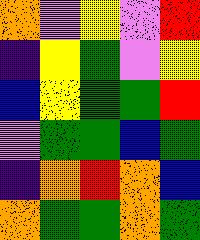[["orange", "violet", "yellow", "violet", "red"], ["indigo", "yellow", "green", "violet", "yellow"], ["blue", "yellow", "green", "green", "red"], ["violet", "green", "green", "blue", "green"], ["indigo", "orange", "red", "orange", "blue"], ["orange", "green", "green", "orange", "green"]]